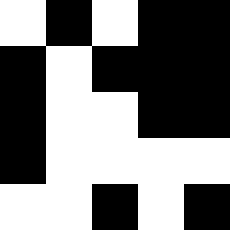[["white", "black", "white", "black", "black"], ["black", "white", "black", "black", "black"], ["black", "white", "white", "black", "black"], ["black", "white", "white", "white", "white"], ["white", "white", "black", "white", "black"]]